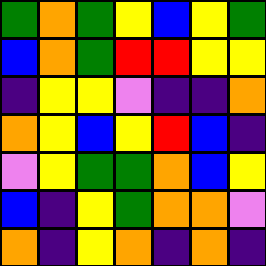[["green", "orange", "green", "yellow", "blue", "yellow", "green"], ["blue", "orange", "green", "red", "red", "yellow", "yellow"], ["indigo", "yellow", "yellow", "violet", "indigo", "indigo", "orange"], ["orange", "yellow", "blue", "yellow", "red", "blue", "indigo"], ["violet", "yellow", "green", "green", "orange", "blue", "yellow"], ["blue", "indigo", "yellow", "green", "orange", "orange", "violet"], ["orange", "indigo", "yellow", "orange", "indigo", "orange", "indigo"]]